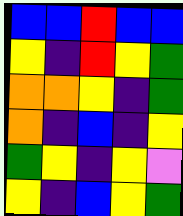[["blue", "blue", "red", "blue", "blue"], ["yellow", "indigo", "red", "yellow", "green"], ["orange", "orange", "yellow", "indigo", "green"], ["orange", "indigo", "blue", "indigo", "yellow"], ["green", "yellow", "indigo", "yellow", "violet"], ["yellow", "indigo", "blue", "yellow", "green"]]